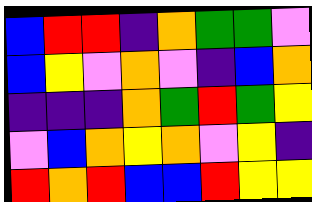[["blue", "red", "red", "indigo", "orange", "green", "green", "violet"], ["blue", "yellow", "violet", "orange", "violet", "indigo", "blue", "orange"], ["indigo", "indigo", "indigo", "orange", "green", "red", "green", "yellow"], ["violet", "blue", "orange", "yellow", "orange", "violet", "yellow", "indigo"], ["red", "orange", "red", "blue", "blue", "red", "yellow", "yellow"]]